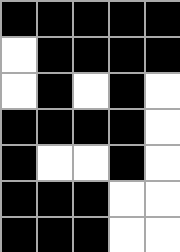[["black", "black", "black", "black", "black"], ["white", "black", "black", "black", "black"], ["white", "black", "white", "black", "white"], ["black", "black", "black", "black", "white"], ["black", "white", "white", "black", "white"], ["black", "black", "black", "white", "white"], ["black", "black", "black", "white", "white"]]